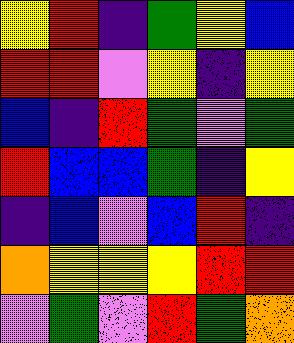[["yellow", "red", "indigo", "green", "yellow", "blue"], ["red", "red", "violet", "yellow", "indigo", "yellow"], ["blue", "indigo", "red", "green", "violet", "green"], ["red", "blue", "blue", "green", "indigo", "yellow"], ["indigo", "blue", "violet", "blue", "red", "indigo"], ["orange", "yellow", "yellow", "yellow", "red", "red"], ["violet", "green", "violet", "red", "green", "orange"]]